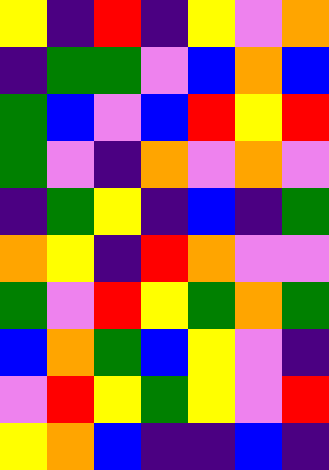[["yellow", "indigo", "red", "indigo", "yellow", "violet", "orange"], ["indigo", "green", "green", "violet", "blue", "orange", "blue"], ["green", "blue", "violet", "blue", "red", "yellow", "red"], ["green", "violet", "indigo", "orange", "violet", "orange", "violet"], ["indigo", "green", "yellow", "indigo", "blue", "indigo", "green"], ["orange", "yellow", "indigo", "red", "orange", "violet", "violet"], ["green", "violet", "red", "yellow", "green", "orange", "green"], ["blue", "orange", "green", "blue", "yellow", "violet", "indigo"], ["violet", "red", "yellow", "green", "yellow", "violet", "red"], ["yellow", "orange", "blue", "indigo", "indigo", "blue", "indigo"]]